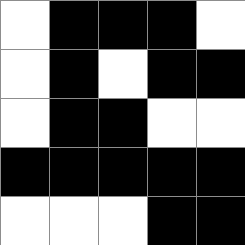[["white", "black", "black", "black", "white"], ["white", "black", "white", "black", "black"], ["white", "black", "black", "white", "white"], ["black", "black", "black", "black", "black"], ["white", "white", "white", "black", "black"]]